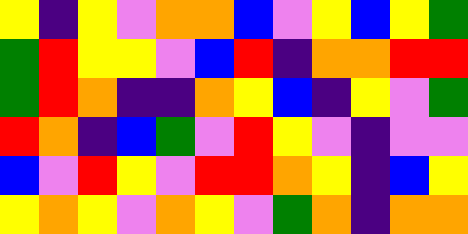[["yellow", "indigo", "yellow", "violet", "orange", "orange", "blue", "violet", "yellow", "blue", "yellow", "green"], ["green", "red", "yellow", "yellow", "violet", "blue", "red", "indigo", "orange", "orange", "red", "red"], ["green", "red", "orange", "indigo", "indigo", "orange", "yellow", "blue", "indigo", "yellow", "violet", "green"], ["red", "orange", "indigo", "blue", "green", "violet", "red", "yellow", "violet", "indigo", "violet", "violet"], ["blue", "violet", "red", "yellow", "violet", "red", "red", "orange", "yellow", "indigo", "blue", "yellow"], ["yellow", "orange", "yellow", "violet", "orange", "yellow", "violet", "green", "orange", "indigo", "orange", "orange"]]